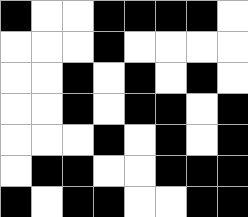[["black", "white", "white", "black", "black", "black", "black", "white"], ["white", "white", "white", "black", "white", "white", "white", "white"], ["white", "white", "black", "white", "black", "white", "black", "white"], ["white", "white", "black", "white", "black", "black", "white", "black"], ["white", "white", "white", "black", "white", "black", "white", "black"], ["white", "black", "black", "white", "white", "black", "black", "black"], ["black", "white", "black", "black", "white", "white", "black", "black"]]